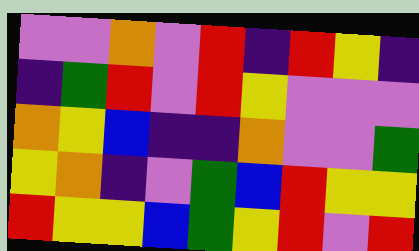[["violet", "violet", "orange", "violet", "red", "indigo", "red", "yellow", "indigo"], ["indigo", "green", "red", "violet", "red", "yellow", "violet", "violet", "violet"], ["orange", "yellow", "blue", "indigo", "indigo", "orange", "violet", "violet", "green"], ["yellow", "orange", "indigo", "violet", "green", "blue", "red", "yellow", "yellow"], ["red", "yellow", "yellow", "blue", "green", "yellow", "red", "violet", "red"]]